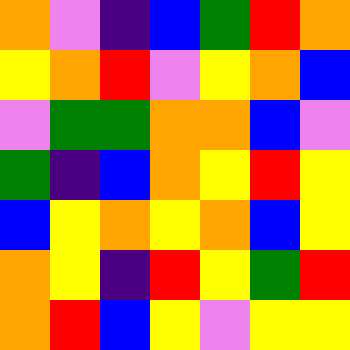[["orange", "violet", "indigo", "blue", "green", "red", "orange"], ["yellow", "orange", "red", "violet", "yellow", "orange", "blue"], ["violet", "green", "green", "orange", "orange", "blue", "violet"], ["green", "indigo", "blue", "orange", "yellow", "red", "yellow"], ["blue", "yellow", "orange", "yellow", "orange", "blue", "yellow"], ["orange", "yellow", "indigo", "red", "yellow", "green", "red"], ["orange", "red", "blue", "yellow", "violet", "yellow", "yellow"]]